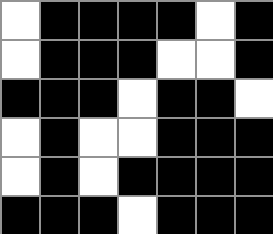[["white", "black", "black", "black", "black", "white", "black"], ["white", "black", "black", "black", "white", "white", "black"], ["black", "black", "black", "white", "black", "black", "white"], ["white", "black", "white", "white", "black", "black", "black"], ["white", "black", "white", "black", "black", "black", "black"], ["black", "black", "black", "white", "black", "black", "black"]]